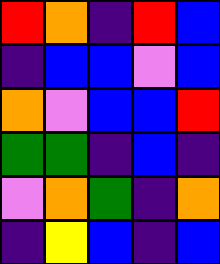[["red", "orange", "indigo", "red", "blue"], ["indigo", "blue", "blue", "violet", "blue"], ["orange", "violet", "blue", "blue", "red"], ["green", "green", "indigo", "blue", "indigo"], ["violet", "orange", "green", "indigo", "orange"], ["indigo", "yellow", "blue", "indigo", "blue"]]